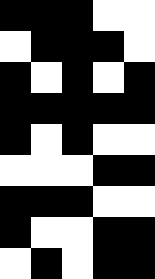[["black", "black", "black", "white", "white"], ["white", "black", "black", "black", "white"], ["black", "white", "black", "white", "black"], ["black", "black", "black", "black", "black"], ["black", "white", "black", "white", "white"], ["white", "white", "white", "black", "black"], ["black", "black", "black", "white", "white"], ["black", "white", "white", "black", "black"], ["white", "black", "white", "black", "black"]]